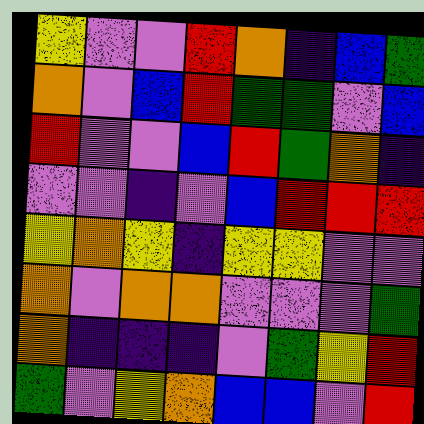[["yellow", "violet", "violet", "red", "orange", "indigo", "blue", "green"], ["orange", "violet", "blue", "red", "green", "green", "violet", "blue"], ["red", "violet", "violet", "blue", "red", "green", "orange", "indigo"], ["violet", "violet", "indigo", "violet", "blue", "red", "red", "red"], ["yellow", "orange", "yellow", "indigo", "yellow", "yellow", "violet", "violet"], ["orange", "violet", "orange", "orange", "violet", "violet", "violet", "green"], ["orange", "indigo", "indigo", "indigo", "violet", "green", "yellow", "red"], ["green", "violet", "yellow", "orange", "blue", "blue", "violet", "red"]]